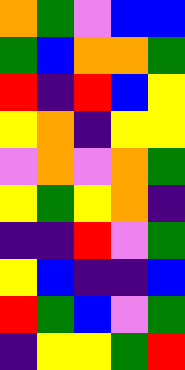[["orange", "green", "violet", "blue", "blue"], ["green", "blue", "orange", "orange", "green"], ["red", "indigo", "red", "blue", "yellow"], ["yellow", "orange", "indigo", "yellow", "yellow"], ["violet", "orange", "violet", "orange", "green"], ["yellow", "green", "yellow", "orange", "indigo"], ["indigo", "indigo", "red", "violet", "green"], ["yellow", "blue", "indigo", "indigo", "blue"], ["red", "green", "blue", "violet", "green"], ["indigo", "yellow", "yellow", "green", "red"]]